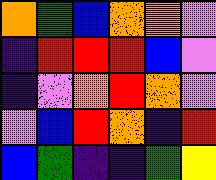[["orange", "green", "blue", "orange", "orange", "violet"], ["indigo", "red", "red", "red", "blue", "violet"], ["indigo", "violet", "orange", "red", "orange", "violet"], ["violet", "blue", "red", "orange", "indigo", "red"], ["blue", "green", "indigo", "indigo", "green", "yellow"]]